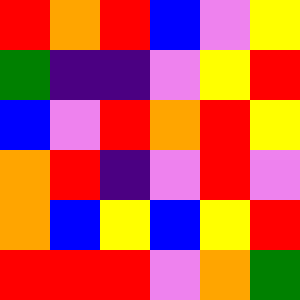[["red", "orange", "red", "blue", "violet", "yellow"], ["green", "indigo", "indigo", "violet", "yellow", "red"], ["blue", "violet", "red", "orange", "red", "yellow"], ["orange", "red", "indigo", "violet", "red", "violet"], ["orange", "blue", "yellow", "blue", "yellow", "red"], ["red", "red", "red", "violet", "orange", "green"]]